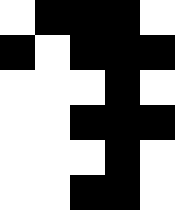[["white", "black", "black", "black", "white"], ["black", "white", "black", "black", "black"], ["white", "white", "white", "black", "white"], ["white", "white", "black", "black", "black"], ["white", "white", "white", "black", "white"], ["white", "white", "black", "black", "white"]]